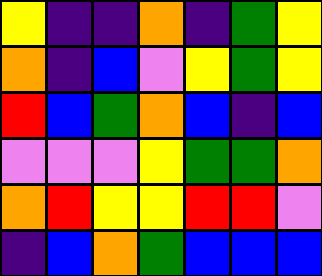[["yellow", "indigo", "indigo", "orange", "indigo", "green", "yellow"], ["orange", "indigo", "blue", "violet", "yellow", "green", "yellow"], ["red", "blue", "green", "orange", "blue", "indigo", "blue"], ["violet", "violet", "violet", "yellow", "green", "green", "orange"], ["orange", "red", "yellow", "yellow", "red", "red", "violet"], ["indigo", "blue", "orange", "green", "blue", "blue", "blue"]]